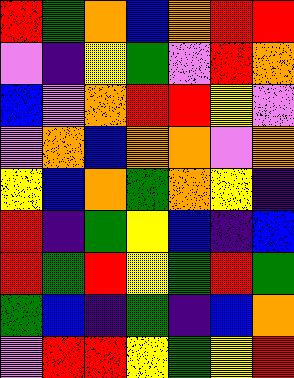[["red", "green", "orange", "blue", "orange", "red", "red"], ["violet", "indigo", "yellow", "green", "violet", "red", "orange"], ["blue", "violet", "orange", "red", "red", "yellow", "violet"], ["violet", "orange", "blue", "orange", "orange", "violet", "orange"], ["yellow", "blue", "orange", "green", "orange", "yellow", "indigo"], ["red", "indigo", "green", "yellow", "blue", "indigo", "blue"], ["red", "green", "red", "yellow", "green", "red", "green"], ["green", "blue", "indigo", "green", "indigo", "blue", "orange"], ["violet", "red", "red", "yellow", "green", "yellow", "red"]]